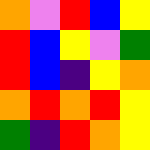[["orange", "violet", "red", "blue", "yellow"], ["red", "blue", "yellow", "violet", "green"], ["red", "blue", "indigo", "yellow", "orange"], ["orange", "red", "orange", "red", "yellow"], ["green", "indigo", "red", "orange", "yellow"]]